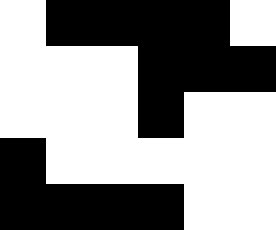[["white", "black", "black", "black", "black", "white"], ["white", "white", "white", "black", "black", "black"], ["white", "white", "white", "black", "white", "white"], ["black", "white", "white", "white", "white", "white"], ["black", "black", "black", "black", "white", "white"]]